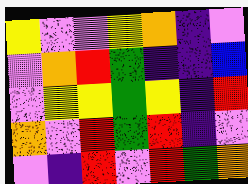[["yellow", "violet", "violet", "yellow", "orange", "indigo", "violet"], ["violet", "orange", "red", "green", "indigo", "indigo", "blue"], ["violet", "yellow", "yellow", "green", "yellow", "indigo", "red"], ["orange", "violet", "red", "green", "red", "indigo", "violet"], ["violet", "indigo", "red", "violet", "red", "green", "orange"]]